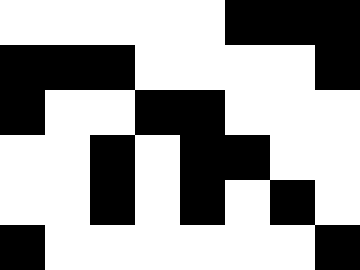[["white", "white", "white", "white", "white", "black", "black", "black"], ["black", "black", "black", "white", "white", "white", "white", "black"], ["black", "white", "white", "black", "black", "white", "white", "white"], ["white", "white", "black", "white", "black", "black", "white", "white"], ["white", "white", "black", "white", "black", "white", "black", "white"], ["black", "white", "white", "white", "white", "white", "white", "black"]]